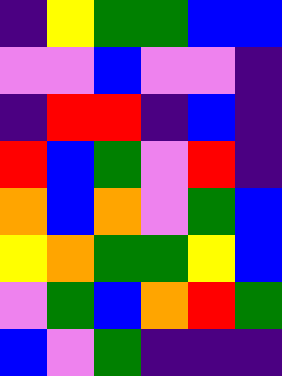[["indigo", "yellow", "green", "green", "blue", "blue"], ["violet", "violet", "blue", "violet", "violet", "indigo"], ["indigo", "red", "red", "indigo", "blue", "indigo"], ["red", "blue", "green", "violet", "red", "indigo"], ["orange", "blue", "orange", "violet", "green", "blue"], ["yellow", "orange", "green", "green", "yellow", "blue"], ["violet", "green", "blue", "orange", "red", "green"], ["blue", "violet", "green", "indigo", "indigo", "indigo"]]